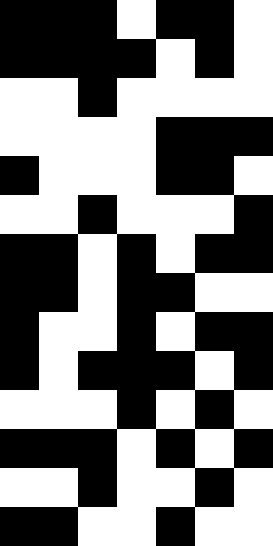[["black", "black", "black", "white", "black", "black", "white"], ["black", "black", "black", "black", "white", "black", "white"], ["white", "white", "black", "white", "white", "white", "white"], ["white", "white", "white", "white", "black", "black", "black"], ["black", "white", "white", "white", "black", "black", "white"], ["white", "white", "black", "white", "white", "white", "black"], ["black", "black", "white", "black", "white", "black", "black"], ["black", "black", "white", "black", "black", "white", "white"], ["black", "white", "white", "black", "white", "black", "black"], ["black", "white", "black", "black", "black", "white", "black"], ["white", "white", "white", "black", "white", "black", "white"], ["black", "black", "black", "white", "black", "white", "black"], ["white", "white", "black", "white", "white", "black", "white"], ["black", "black", "white", "white", "black", "white", "white"]]